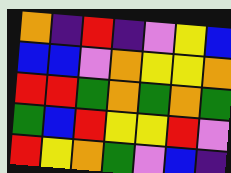[["orange", "indigo", "red", "indigo", "violet", "yellow", "blue"], ["blue", "blue", "violet", "orange", "yellow", "yellow", "orange"], ["red", "red", "green", "orange", "green", "orange", "green"], ["green", "blue", "red", "yellow", "yellow", "red", "violet"], ["red", "yellow", "orange", "green", "violet", "blue", "indigo"]]